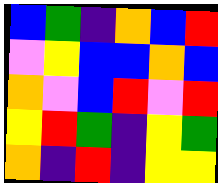[["blue", "green", "indigo", "orange", "blue", "red"], ["violet", "yellow", "blue", "blue", "orange", "blue"], ["orange", "violet", "blue", "red", "violet", "red"], ["yellow", "red", "green", "indigo", "yellow", "green"], ["orange", "indigo", "red", "indigo", "yellow", "yellow"]]